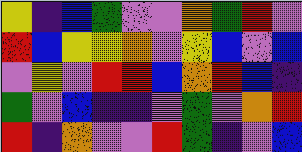[["yellow", "indigo", "blue", "green", "violet", "violet", "orange", "green", "red", "violet"], ["red", "blue", "yellow", "yellow", "orange", "violet", "yellow", "blue", "violet", "blue"], ["violet", "yellow", "violet", "red", "red", "blue", "orange", "red", "blue", "indigo"], ["green", "violet", "blue", "indigo", "indigo", "violet", "green", "violet", "orange", "red"], ["red", "indigo", "orange", "violet", "violet", "red", "green", "indigo", "violet", "blue"]]